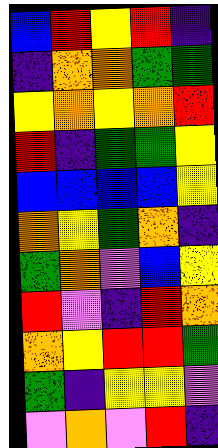[["blue", "red", "yellow", "red", "indigo"], ["indigo", "orange", "orange", "green", "green"], ["yellow", "orange", "yellow", "orange", "red"], ["red", "indigo", "green", "green", "yellow"], ["blue", "blue", "blue", "blue", "yellow"], ["orange", "yellow", "green", "orange", "indigo"], ["green", "orange", "violet", "blue", "yellow"], ["red", "violet", "indigo", "red", "orange"], ["orange", "yellow", "red", "red", "green"], ["green", "indigo", "yellow", "yellow", "violet"], ["violet", "orange", "violet", "red", "indigo"]]